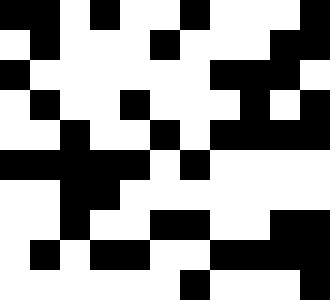[["black", "black", "white", "black", "white", "white", "black", "white", "white", "white", "black"], ["white", "black", "white", "white", "white", "black", "white", "white", "white", "black", "black"], ["black", "white", "white", "white", "white", "white", "white", "black", "black", "black", "white"], ["white", "black", "white", "white", "black", "white", "white", "white", "black", "white", "black"], ["white", "white", "black", "white", "white", "black", "white", "black", "black", "black", "black"], ["black", "black", "black", "black", "black", "white", "black", "white", "white", "white", "white"], ["white", "white", "black", "black", "white", "white", "white", "white", "white", "white", "white"], ["white", "white", "black", "white", "white", "black", "black", "white", "white", "black", "black"], ["white", "black", "white", "black", "black", "white", "white", "black", "black", "black", "black"], ["white", "white", "white", "white", "white", "white", "black", "white", "white", "white", "black"]]